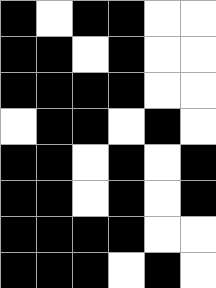[["black", "white", "black", "black", "white", "white"], ["black", "black", "white", "black", "white", "white"], ["black", "black", "black", "black", "white", "white"], ["white", "black", "black", "white", "black", "white"], ["black", "black", "white", "black", "white", "black"], ["black", "black", "white", "black", "white", "black"], ["black", "black", "black", "black", "white", "white"], ["black", "black", "black", "white", "black", "white"]]